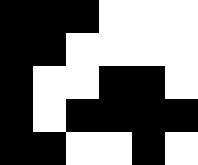[["black", "black", "black", "white", "white", "white"], ["black", "black", "white", "white", "white", "white"], ["black", "white", "white", "black", "black", "white"], ["black", "white", "black", "black", "black", "black"], ["black", "black", "white", "white", "black", "white"]]